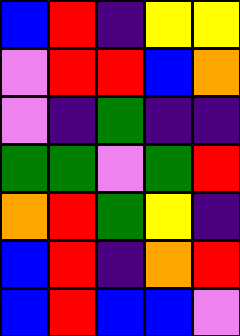[["blue", "red", "indigo", "yellow", "yellow"], ["violet", "red", "red", "blue", "orange"], ["violet", "indigo", "green", "indigo", "indigo"], ["green", "green", "violet", "green", "red"], ["orange", "red", "green", "yellow", "indigo"], ["blue", "red", "indigo", "orange", "red"], ["blue", "red", "blue", "blue", "violet"]]